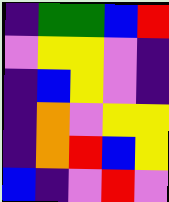[["indigo", "green", "green", "blue", "red"], ["violet", "yellow", "yellow", "violet", "indigo"], ["indigo", "blue", "yellow", "violet", "indigo"], ["indigo", "orange", "violet", "yellow", "yellow"], ["indigo", "orange", "red", "blue", "yellow"], ["blue", "indigo", "violet", "red", "violet"]]